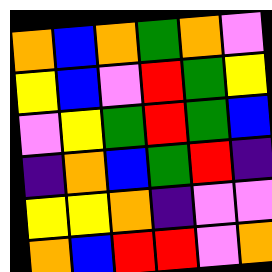[["orange", "blue", "orange", "green", "orange", "violet"], ["yellow", "blue", "violet", "red", "green", "yellow"], ["violet", "yellow", "green", "red", "green", "blue"], ["indigo", "orange", "blue", "green", "red", "indigo"], ["yellow", "yellow", "orange", "indigo", "violet", "violet"], ["orange", "blue", "red", "red", "violet", "orange"]]